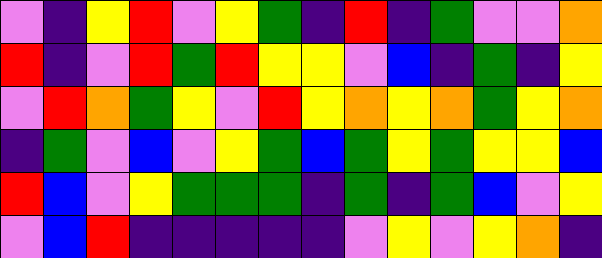[["violet", "indigo", "yellow", "red", "violet", "yellow", "green", "indigo", "red", "indigo", "green", "violet", "violet", "orange"], ["red", "indigo", "violet", "red", "green", "red", "yellow", "yellow", "violet", "blue", "indigo", "green", "indigo", "yellow"], ["violet", "red", "orange", "green", "yellow", "violet", "red", "yellow", "orange", "yellow", "orange", "green", "yellow", "orange"], ["indigo", "green", "violet", "blue", "violet", "yellow", "green", "blue", "green", "yellow", "green", "yellow", "yellow", "blue"], ["red", "blue", "violet", "yellow", "green", "green", "green", "indigo", "green", "indigo", "green", "blue", "violet", "yellow"], ["violet", "blue", "red", "indigo", "indigo", "indigo", "indigo", "indigo", "violet", "yellow", "violet", "yellow", "orange", "indigo"]]